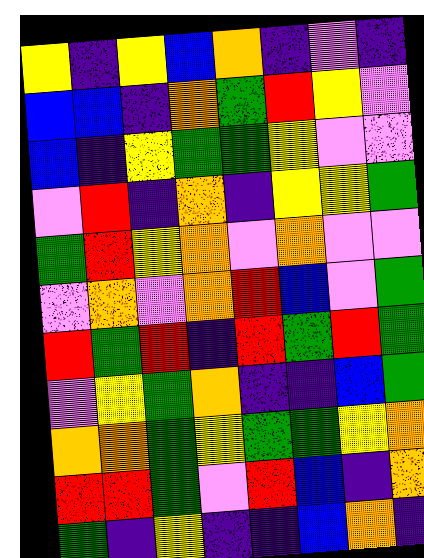[["yellow", "indigo", "yellow", "blue", "orange", "indigo", "violet", "indigo"], ["blue", "blue", "indigo", "orange", "green", "red", "yellow", "violet"], ["blue", "indigo", "yellow", "green", "green", "yellow", "violet", "violet"], ["violet", "red", "indigo", "orange", "indigo", "yellow", "yellow", "green"], ["green", "red", "yellow", "orange", "violet", "orange", "violet", "violet"], ["violet", "orange", "violet", "orange", "red", "blue", "violet", "green"], ["red", "green", "red", "indigo", "red", "green", "red", "green"], ["violet", "yellow", "green", "orange", "indigo", "indigo", "blue", "green"], ["orange", "orange", "green", "yellow", "green", "green", "yellow", "orange"], ["red", "red", "green", "violet", "red", "blue", "indigo", "orange"], ["green", "indigo", "yellow", "indigo", "indigo", "blue", "orange", "indigo"]]